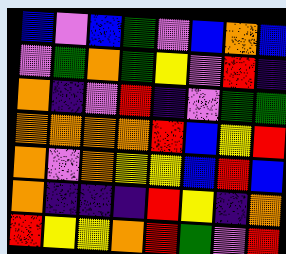[["blue", "violet", "blue", "green", "violet", "blue", "orange", "blue"], ["violet", "green", "orange", "green", "yellow", "violet", "red", "indigo"], ["orange", "indigo", "violet", "red", "indigo", "violet", "green", "green"], ["orange", "orange", "orange", "orange", "red", "blue", "yellow", "red"], ["orange", "violet", "orange", "yellow", "yellow", "blue", "red", "blue"], ["orange", "indigo", "indigo", "indigo", "red", "yellow", "indigo", "orange"], ["red", "yellow", "yellow", "orange", "red", "green", "violet", "red"]]